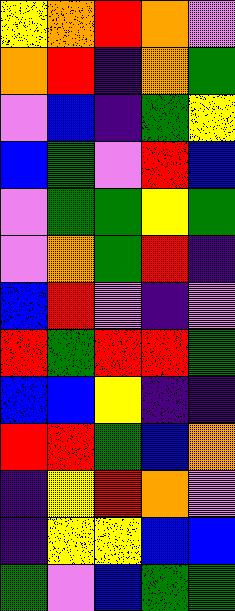[["yellow", "orange", "red", "orange", "violet"], ["orange", "red", "indigo", "orange", "green"], ["violet", "blue", "indigo", "green", "yellow"], ["blue", "green", "violet", "red", "blue"], ["violet", "green", "green", "yellow", "green"], ["violet", "orange", "green", "red", "indigo"], ["blue", "red", "violet", "indigo", "violet"], ["red", "green", "red", "red", "green"], ["blue", "blue", "yellow", "indigo", "indigo"], ["red", "red", "green", "blue", "orange"], ["indigo", "yellow", "red", "orange", "violet"], ["indigo", "yellow", "yellow", "blue", "blue"], ["green", "violet", "blue", "green", "green"]]